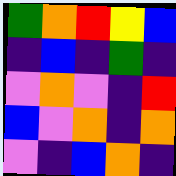[["green", "orange", "red", "yellow", "blue"], ["indigo", "blue", "indigo", "green", "indigo"], ["violet", "orange", "violet", "indigo", "red"], ["blue", "violet", "orange", "indigo", "orange"], ["violet", "indigo", "blue", "orange", "indigo"]]